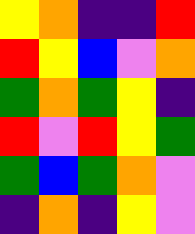[["yellow", "orange", "indigo", "indigo", "red"], ["red", "yellow", "blue", "violet", "orange"], ["green", "orange", "green", "yellow", "indigo"], ["red", "violet", "red", "yellow", "green"], ["green", "blue", "green", "orange", "violet"], ["indigo", "orange", "indigo", "yellow", "violet"]]